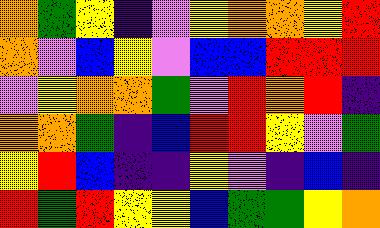[["orange", "green", "yellow", "indigo", "violet", "yellow", "orange", "orange", "yellow", "red"], ["orange", "violet", "blue", "yellow", "violet", "blue", "blue", "red", "red", "red"], ["violet", "yellow", "orange", "orange", "green", "violet", "red", "orange", "red", "indigo"], ["orange", "orange", "green", "indigo", "blue", "red", "red", "yellow", "violet", "green"], ["yellow", "red", "blue", "indigo", "indigo", "yellow", "violet", "indigo", "blue", "indigo"], ["red", "green", "red", "yellow", "yellow", "blue", "green", "green", "yellow", "orange"]]